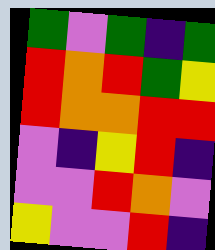[["green", "violet", "green", "indigo", "green"], ["red", "orange", "red", "green", "yellow"], ["red", "orange", "orange", "red", "red"], ["violet", "indigo", "yellow", "red", "indigo"], ["violet", "violet", "red", "orange", "violet"], ["yellow", "violet", "violet", "red", "indigo"]]